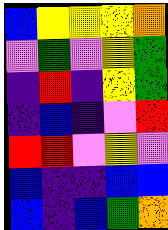[["blue", "yellow", "yellow", "yellow", "orange"], ["violet", "green", "violet", "yellow", "green"], ["indigo", "red", "indigo", "yellow", "green"], ["indigo", "blue", "indigo", "violet", "red"], ["red", "red", "violet", "yellow", "violet"], ["blue", "indigo", "indigo", "blue", "blue"], ["blue", "indigo", "blue", "green", "orange"]]